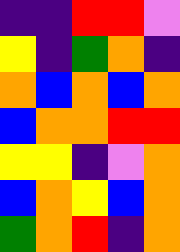[["indigo", "indigo", "red", "red", "violet"], ["yellow", "indigo", "green", "orange", "indigo"], ["orange", "blue", "orange", "blue", "orange"], ["blue", "orange", "orange", "red", "red"], ["yellow", "yellow", "indigo", "violet", "orange"], ["blue", "orange", "yellow", "blue", "orange"], ["green", "orange", "red", "indigo", "orange"]]